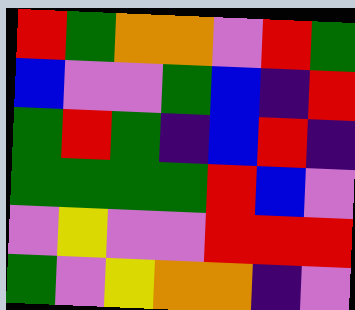[["red", "green", "orange", "orange", "violet", "red", "green"], ["blue", "violet", "violet", "green", "blue", "indigo", "red"], ["green", "red", "green", "indigo", "blue", "red", "indigo"], ["green", "green", "green", "green", "red", "blue", "violet"], ["violet", "yellow", "violet", "violet", "red", "red", "red"], ["green", "violet", "yellow", "orange", "orange", "indigo", "violet"]]